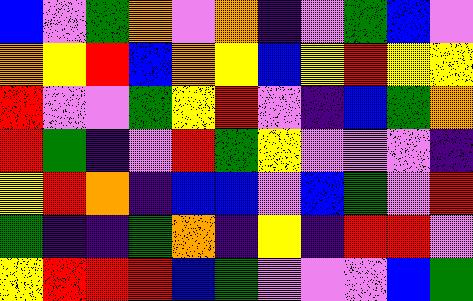[["blue", "violet", "green", "orange", "violet", "orange", "indigo", "violet", "green", "blue", "violet"], ["orange", "yellow", "red", "blue", "orange", "yellow", "blue", "yellow", "red", "yellow", "yellow"], ["red", "violet", "violet", "green", "yellow", "red", "violet", "indigo", "blue", "green", "orange"], ["red", "green", "indigo", "violet", "red", "green", "yellow", "violet", "violet", "violet", "indigo"], ["yellow", "red", "orange", "indigo", "blue", "blue", "violet", "blue", "green", "violet", "red"], ["green", "indigo", "indigo", "green", "orange", "indigo", "yellow", "indigo", "red", "red", "violet"], ["yellow", "red", "red", "red", "blue", "green", "violet", "violet", "violet", "blue", "green"]]